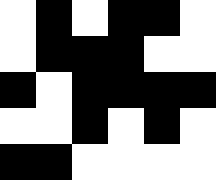[["white", "black", "white", "black", "black", "white"], ["white", "black", "black", "black", "white", "white"], ["black", "white", "black", "black", "black", "black"], ["white", "white", "black", "white", "black", "white"], ["black", "black", "white", "white", "white", "white"]]